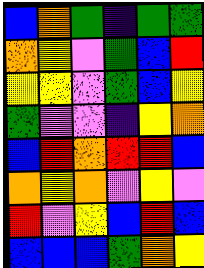[["blue", "orange", "green", "indigo", "green", "green"], ["orange", "yellow", "violet", "green", "blue", "red"], ["yellow", "yellow", "violet", "green", "blue", "yellow"], ["green", "violet", "violet", "indigo", "yellow", "orange"], ["blue", "red", "orange", "red", "red", "blue"], ["orange", "yellow", "orange", "violet", "yellow", "violet"], ["red", "violet", "yellow", "blue", "red", "blue"], ["blue", "blue", "blue", "green", "orange", "yellow"]]